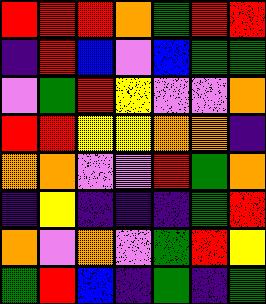[["red", "red", "red", "orange", "green", "red", "red"], ["indigo", "red", "blue", "violet", "blue", "green", "green"], ["violet", "green", "red", "yellow", "violet", "violet", "orange"], ["red", "red", "yellow", "yellow", "orange", "orange", "indigo"], ["orange", "orange", "violet", "violet", "red", "green", "orange"], ["indigo", "yellow", "indigo", "indigo", "indigo", "green", "red"], ["orange", "violet", "orange", "violet", "green", "red", "yellow"], ["green", "red", "blue", "indigo", "green", "indigo", "green"]]